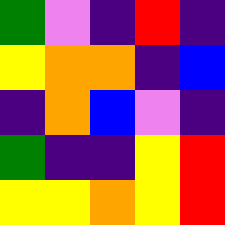[["green", "violet", "indigo", "red", "indigo"], ["yellow", "orange", "orange", "indigo", "blue"], ["indigo", "orange", "blue", "violet", "indigo"], ["green", "indigo", "indigo", "yellow", "red"], ["yellow", "yellow", "orange", "yellow", "red"]]